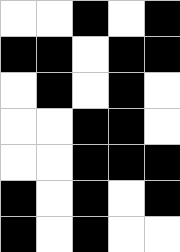[["white", "white", "black", "white", "black"], ["black", "black", "white", "black", "black"], ["white", "black", "white", "black", "white"], ["white", "white", "black", "black", "white"], ["white", "white", "black", "black", "black"], ["black", "white", "black", "white", "black"], ["black", "white", "black", "white", "white"]]